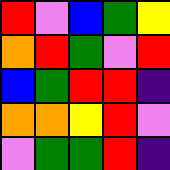[["red", "violet", "blue", "green", "yellow"], ["orange", "red", "green", "violet", "red"], ["blue", "green", "red", "red", "indigo"], ["orange", "orange", "yellow", "red", "violet"], ["violet", "green", "green", "red", "indigo"]]